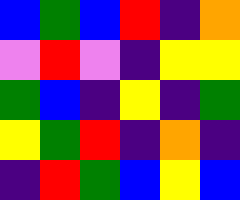[["blue", "green", "blue", "red", "indigo", "orange"], ["violet", "red", "violet", "indigo", "yellow", "yellow"], ["green", "blue", "indigo", "yellow", "indigo", "green"], ["yellow", "green", "red", "indigo", "orange", "indigo"], ["indigo", "red", "green", "blue", "yellow", "blue"]]